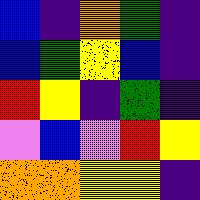[["blue", "indigo", "orange", "green", "indigo"], ["blue", "green", "yellow", "blue", "indigo"], ["red", "yellow", "indigo", "green", "indigo"], ["violet", "blue", "violet", "red", "yellow"], ["orange", "orange", "yellow", "yellow", "indigo"]]